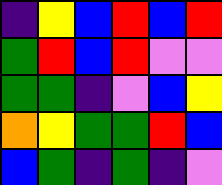[["indigo", "yellow", "blue", "red", "blue", "red"], ["green", "red", "blue", "red", "violet", "violet"], ["green", "green", "indigo", "violet", "blue", "yellow"], ["orange", "yellow", "green", "green", "red", "blue"], ["blue", "green", "indigo", "green", "indigo", "violet"]]